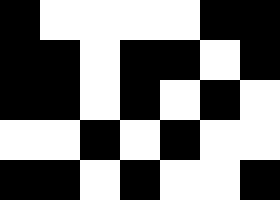[["black", "white", "white", "white", "white", "black", "black"], ["black", "black", "white", "black", "black", "white", "black"], ["black", "black", "white", "black", "white", "black", "white"], ["white", "white", "black", "white", "black", "white", "white"], ["black", "black", "white", "black", "white", "white", "black"]]